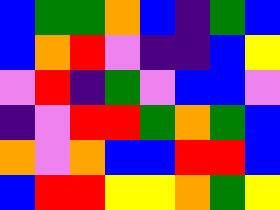[["blue", "green", "green", "orange", "blue", "indigo", "green", "blue"], ["blue", "orange", "red", "violet", "indigo", "indigo", "blue", "yellow"], ["violet", "red", "indigo", "green", "violet", "blue", "blue", "violet"], ["indigo", "violet", "red", "red", "green", "orange", "green", "blue"], ["orange", "violet", "orange", "blue", "blue", "red", "red", "blue"], ["blue", "red", "red", "yellow", "yellow", "orange", "green", "yellow"]]